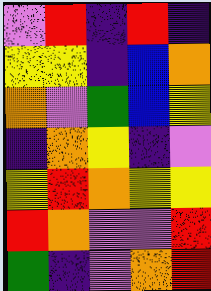[["violet", "red", "indigo", "red", "indigo"], ["yellow", "yellow", "indigo", "blue", "orange"], ["orange", "violet", "green", "blue", "yellow"], ["indigo", "orange", "yellow", "indigo", "violet"], ["yellow", "red", "orange", "yellow", "yellow"], ["red", "orange", "violet", "violet", "red"], ["green", "indigo", "violet", "orange", "red"]]